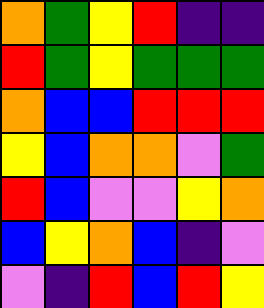[["orange", "green", "yellow", "red", "indigo", "indigo"], ["red", "green", "yellow", "green", "green", "green"], ["orange", "blue", "blue", "red", "red", "red"], ["yellow", "blue", "orange", "orange", "violet", "green"], ["red", "blue", "violet", "violet", "yellow", "orange"], ["blue", "yellow", "orange", "blue", "indigo", "violet"], ["violet", "indigo", "red", "blue", "red", "yellow"]]